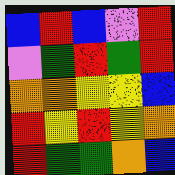[["blue", "red", "blue", "violet", "red"], ["violet", "green", "red", "green", "red"], ["orange", "orange", "yellow", "yellow", "blue"], ["red", "yellow", "red", "yellow", "orange"], ["red", "green", "green", "orange", "blue"]]